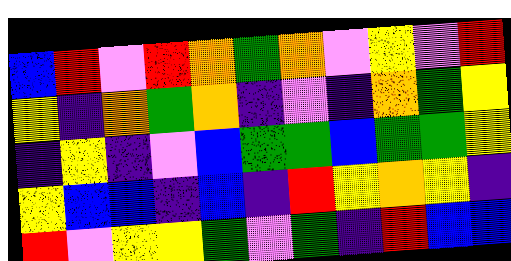[["blue", "red", "violet", "red", "orange", "green", "orange", "violet", "yellow", "violet", "red"], ["yellow", "indigo", "orange", "green", "orange", "indigo", "violet", "indigo", "orange", "green", "yellow"], ["indigo", "yellow", "indigo", "violet", "blue", "green", "green", "blue", "green", "green", "yellow"], ["yellow", "blue", "blue", "indigo", "blue", "indigo", "red", "yellow", "orange", "yellow", "indigo"], ["red", "violet", "yellow", "yellow", "green", "violet", "green", "indigo", "red", "blue", "blue"]]